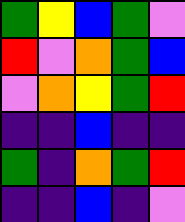[["green", "yellow", "blue", "green", "violet"], ["red", "violet", "orange", "green", "blue"], ["violet", "orange", "yellow", "green", "red"], ["indigo", "indigo", "blue", "indigo", "indigo"], ["green", "indigo", "orange", "green", "red"], ["indigo", "indigo", "blue", "indigo", "violet"]]